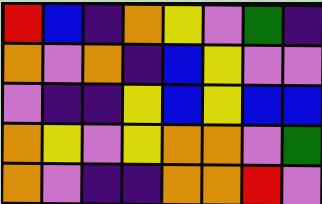[["red", "blue", "indigo", "orange", "yellow", "violet", "green", "indigo"], ["orange", "violet", "orange", "indigo", "blue", "yellow", "violet", "violet"], ["violet", "indigo", "indigo", "yellow", "blue", "yellow", "blue", "blue"], ["orange", "yellow", "violet", "yellow", "orange", "orange", "violet", "green"], ["orange", "violet", "indigo", "indigo", "orange", "orange", "red", "violet"]]